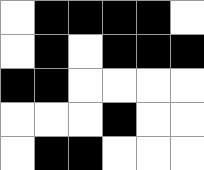[["white", "black", "black", "black", "black", "white"], ["white", "black", "white", "black", "black", "black"], ["black", "black", "white", "white", "white", "white"], ["white", "white", "white", "black", "white", "white"], ["white", "black", "black", "white", "white", "white"]]